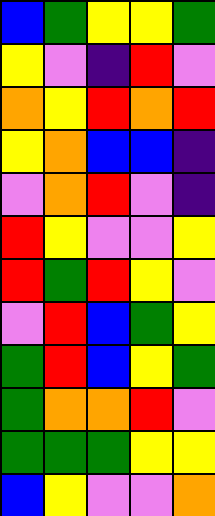[["blue", "green", "yellow", "yellow", "green"], ["yellow", "violet", "indigo", "red", "violet"], ["orange", "yellow", "red", "orange", "red"], ["yellow", "orange", "blue", "blue", "indigo"], ["violet", "orange", "red", "violet", "indigo"], ["red", "yellow", "violet", "violet", "yellow"], ["red", "green", "red", "yellow", "violet"], ["violet", "red", "blue", "green", "yellow"], ["green", "red", "blue", "yellow", "green"], ["green", "orange", "orange", "red", "violet"], ["green", "green", "green", "yellow", "yellow"], ["blue", "yellow", "violet", "violet", "orange"]]